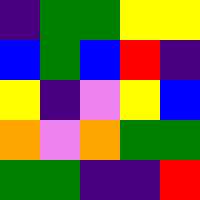[["indigo", "green", "green", "yellow", "yellow"], ["blue", "green", "blue", "red", "indigo"], ["yellow", "indigo", "violet", "yellow", "blue"], ["orange", "violet", "orange", "green", "green"], ["green", "green", "indigo", "indigo", "red"]]